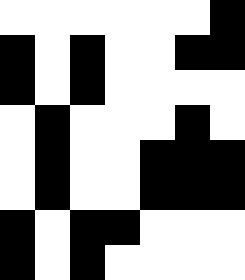[["white", "white", "white", "white", "white", "white", "black"], ["black", "white", "black", "white", "white", "black", "black"], ["black", "white", "black", "white", "white", "white", "white"], ["white", "black", "white", "white", "white", "black", "white"], ["white", "black", "white", "white", "black", "black", "black"], ["white", "black", "white", "white", "black", "black", "black"], ["black", "white", "black", "black", "white", "white", "white"], ["black", "white", "black", "white", "white", "white", "white"]]